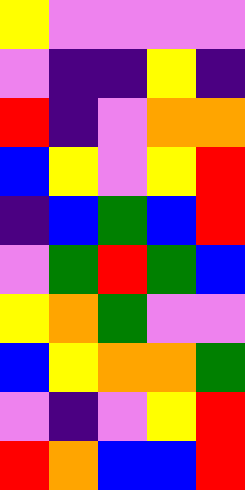[["yellow", "violet", "violet", "violet", "violet"], ["violet", "indigo", "indigo", "yellow", "indigo"], ["red", "indigo", "violet", "orange", "orange"], ["blue", "yellow", "violet", "yellow", "red"], ["indigo", "blue", "green", "blue", "red"], ["violet", "green", "red", "green", "blue"], ["yellow", "orange", "green", "violet", "violet"], ["blue", "yellow", "orange", "orange", "green"], ["violet", "indigo", "violet", "yellow", "red"], ["red", "orange", "blue", "blue", "red"]]